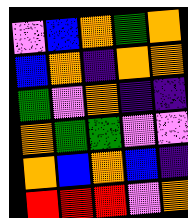[["violet", "blue", "orange", "green", "orange"], ["blue", "orange", "indigo", "orange", "orange"], ["green", "violet", "orange", "indigo", "indigo"], ["orange", "green", "green", "violet", "violet"], ["orange", "blue", "orange", "blue", "indigo"], ["red", "red", "red", "violet", "orange"]]